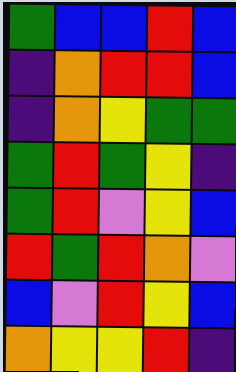[["green", "blue", "blue", "red", "blue"], ["indigo", "orange", "red", "red", "blue"], ["indigo", "orange", "yellow", "green", "green"], ["green", "red", "green", "yellow", "indigo"], ["green", "red", "violet", "yellow", "blue"], ["red", "green", "red", "orange", "violet"], ["blue", "violet", "red", "yellow", "blue"], ["orange", "yellow", "yellow", "red", "indigo"]]